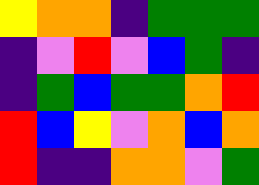[["yellow", "orange", "orange", "indigo", "green", "green", "green"], ["indigo", "violet", "red", "violet", "blue", "green", "indigo"], ["indigo", "green", "blue", "green", "green", "orange", "red"], ["red", "blue", "yellow", "violet", "orange", "blue", "orange"], ["red", "indigo", "indigo", "orange", "orange", "violet", "green"]]